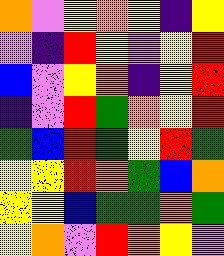[["orange", "violet", "yellow", "orange", "yellow", "indigo", "yellow"], ["violet", "indigo", "red", "yellow", "violet", "yellow", "red"], ["blue", "violet", "yellow", "orange", "indigo", "yellow", "red"], ["indigo", "violet", "red", "green", "orange", "yellow", "red"], ["green", "blue", "red", "green", "yellow", "red", "green"], ["yellow", "yellow", "red", "orange", "green", "blue", "orange"], ["yellow", "yellow", "blue", "green", "green", "orange", "green"], ["yellow", "orange", "violet", "red", "orange", "yellow", "violet"]]